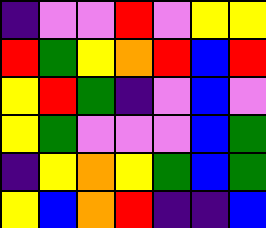[["indigo", "violet", "violet", "red", "violet", "yellow", "yellow"], ["red", "green", "yellow", "orange", "red", "blue", "red"], ["yellow", "red", "green", "indigo", "violet", "blue", "violet"], ["yellow", "green", "violet", "violet", "violet", "blue", "green"], ["indigo", "yellow", "orange", "yellow", "green", "blue", "green"], ["yellow", "blue", "orange", "red", "indigo", "indigo", "blue"]]